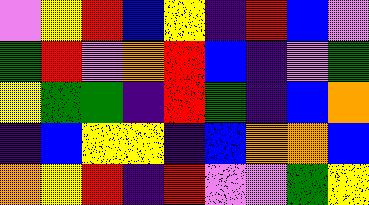[["violet", "yellow", "red", "blue", "yellow", "indigo", "red", "blue", "violet"], ["green", "red", "violet", "orange", "red", "blue", "indigo", "violet", "green"], ["yellow", "green", "green", "indigo", "red", "green", "indigo", "blue", "orange"], ["indigo", "blue", "yellow", "yellow", "indigo", "blue", "orange", "orange", "blue"], ["orange", "yellow", "red", "indigo", "red", "violet", "violet", "green", "yellow"]]